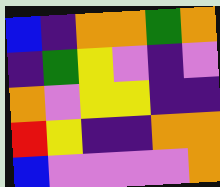[["blue", "indigo", "orange", "orange", "green", "orange"], ["indigo", "green", "yellow", "violet", "indigo", "violet"], ["orange", "violet", "yellow", "yellow", "indigo", "indigo"], ["red", "yellow", "indigo", "indigo", "orange", "orange"], ["blue", "violet", "violet", "violet", "violet", "orange"]]